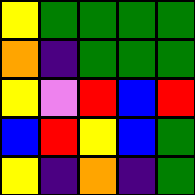[["yellow", "green", "green", "green", "green"], ["orange", "indigo", "green", "green", "green"], ["yellow", "violet", "red", "blue", "red"], ["blue", "red", "yellow", "blue", "green"], ["yellow", "indigo", "orange", "indigo", "green"]]